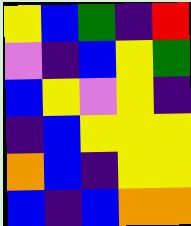[["yellow", "blue", "green", "indigo", "red"], ["violet", "indigo", "blue", "yellow", "green"], ["blue", "yellow", "violet", "yellow", "indigo"], ["indigo", "blue", "yellow", "yellow", "yellow"], ["orange", "blue", "indigo", "yellow", "yellow"], ["blue", "indigo", "blue", "orange", "orange"]]